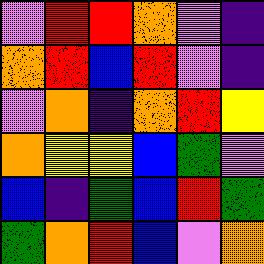[["violet", "red", "red", "orange", "violet", "indigo"], ["orange", "red", "blue", "red", "violet", "indigo"], ["violet", "orange", "indigo", "orange", "red", "yellow"], ["orange", "yellow", "yellow", "blue", "green", "violet"], ["blue", "indigo", "green", "blue", "red", "green"], ["green", "orange", "red", "blue", "violet", "orange"]]